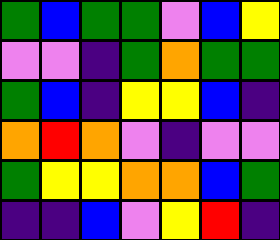[["green", "blue", "green", "green", "violet", "blue", "yellow"], ["violet", "violet", "indigo", "green", "orange", "green", "green"], ["green", "blue", "indigo", "yellow", "yellow", "blue", "indigo"], ["orange", "red", "orange", "violet", "indigo", "violet", "violet"], ["green", "yellow", "yellow", "orange", "orange", "blue", "green"], ["indigo", "indigo", "blue", "violet", "yellow", "red", "indigo"]]